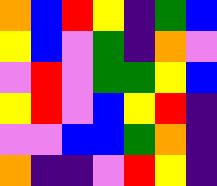[["orange", "blue", "red", "yellow", "indigo", "green", "blue"], ["yellow", "blue", "violet", "green", "indigo", "orange", "violet"], ["violet", "red", "violet", "green", "green", "yellow", "blue"], ["yellow", "red", "violet", "blue", "yellow", "red", "indigo"], ["violet", "violet", "blue", "blue", "green", "orange", "indigo"], ["orange", "indigo", "indigo", "violet", "red", "yellow", "indigo"]]